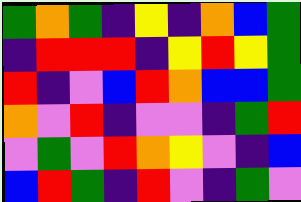[["green", "orange", "green", "indigo", "yellow", "indigo", "orange", "blue", "green"], ["indigo", "red", "red", "red", "indigo", "yellow", "red", "yellow", "green"], ["red", "indigo", "violet", "blue", "red", "orange", "blue", "blue", "green"], ["orange", "violet", "red", "indigo", "violet", "violet", "indigo", "green", "red"], ["violet", "green", "violet", "red", "orange", "yellow", "violet", "indigo", "blue"], ["blue", "red", "green", "indigo", "red", "violet", "indigo", "green", "violet"]]